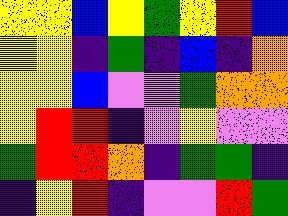[["yellow", "yellow", "blue", "yellow", "green", "yellow", "red", "blue"], ["yellow", "yellow", "indigo", "green", "indigo", "blue", "indigo", "orange"], ["yellow", "yellow", "blue", "violet", "violet", "green", "orange", "orange"], ["yellow", "red", "red", "indigo", "violet", "yellow", "violet", "violet"], ["green", "red", "red", "orange", "indigo", "green", "green", "indigo"], ["indigo", "yellow", "red", "indigo", "violet", "violet", "red", "green"]]